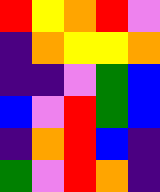[["red", "yellow", "orange", "red", "violet"], ["indigo", "orange", "yellow", "yellow", "orange"], ["indigo", "indigo", "violet", "green", "blue"], ["blue", "violet", "red", "green", "blue"], ["indigo", "orange", "red", "blue", "indigo"], ["green", "violet", "red", "orange", "indigo"]]